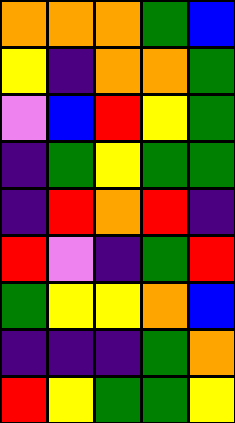[["orange", "orange", "orange", "green", "blue"], ["yellow", "indigo", "orange", "orange", "green"], ["violet", "blue", "red", "yellow", "green"], ["indigo", "green", "yellow", "green", "green"], ["indigo", "red", "orange", "red", "indigo"], ["red", "violet", "indigo", "green", "red"], ["green", "yellow", "yellow", "orange", "blue"], ["indigo", "indigo", "indigo", "green", "orange"], ["red", "yellow", "green", "green", "yellow"]]